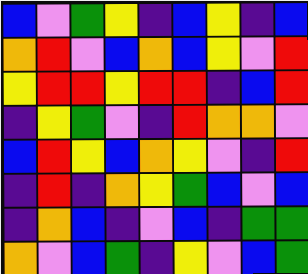[["blue", "violet", "green", "yellow", "indigo", "blue", "yellow", "indigo", "blue"], ["orange", "red", "violet", "blue", "orange", "blue", "yellow", "violet", "red"], ["yellow", "red", "red", "yellow", "red", "red", "indigo", "blue", "red"], ["indigo", "yellow", "green", "violet", "indigo", "red", "orange", "orange", "violet"], ["blue", "red", "yellow", "blue", "orange", "yellow", "violet", "indigo", "red"], ["indigo", "red", "indigo", "orange", "yellow", "green", "blue", "violet", "blue"], ["indigo", "orange", "blue", "indigo", "violet", "blue", "indigo", "green", "green"], ["orange", "violet", "blue", "green", "indigo", "yellow", "violet", "blue", "green"]]